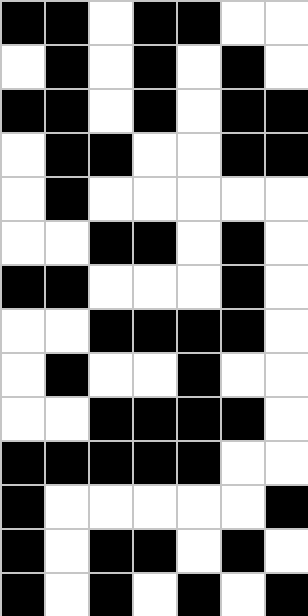[["black", "black", "white", "black", "black", "white", "white"], ["white", "black", "white", "black", "white", "black", "white"], ["black", "black", "white", "black", "white", "black", "black"], ["white", "black", "black", "white", "white", "black", "black"], ["white", "black", "white", "white", "white", "white", "white"], ["white", "white", "black", "black", "white", "black", "white"], ["black", "black", "white", "white", "white", "black", "white"], ["white", "white", "black", "black", "black", "black", "white"], ["white", "black", "white", "white", "black", "white", "white"], ["white", "white", "black", "black", "black", "black", "white"], ["black", "black", "black", "black", "black", "white", "white"], ["black", "white", "white", "white", "white", "white", "black"], ["black", "white", "black", "black", "white", "black", "white"], ["black", "white", "black", "white", "black", "white", "black"]]